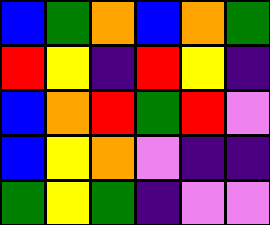[["blue", "green", "orange", "blue", "orange", "green"], ["red", "yellow", "indigo", "red", "yellow", "indigo"], ["blue", "orange", "red", "green", "red", "violet"], ["blue", "yellow", "orange", "violet", "indigo", "indigo"], ["green", "yellow", "green", "indigo", "violet", "violet"]]